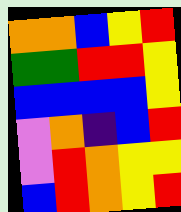[["orange", "orange", "blue", "yellow", "red"], ["green", "green", "red", "red", "yellow"], ["blue", "blue", "blue", "blue", "yellow"], ["violet", "orange", "indigo", "blue", "red"], ["violet", "red", "orange", "yellow", "yellow"], ["blue", "red", "orange", "yellow", "red"]]